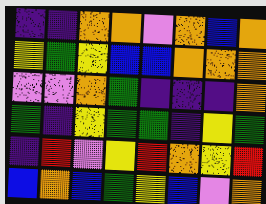[["indigo", "indigo", "orange", "orange", "violet", "orange", "blue", "orange"], ["yellow", "green", "yellow", "blue", "blue", "orange", "orange", "orange"], ["violet", "violet", "orange", "green", "indigo", "indigo", "indigo", "orange"], ["green", "indigo", "yellow", "green", "green", "indigo", "yellow", "green"], ["indigo", "red", "violet", "yellow", "red", "orange", "yellow", "red"], ["blue", "orange", "blue", "green", "yellow", "blue", "violet", "orange"]]